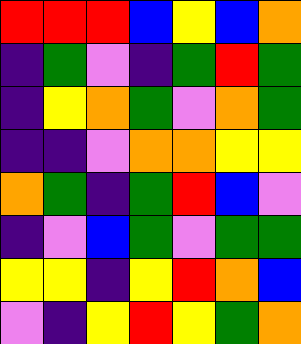[["red", "red", "red", "blue", "yellow", "blue", "orange"], ["indigo", "green", "violet", "indigo", "green", "red", "green"], ["indigo", "yellow", "orange", "green", "violet", "orange", "green"], ["indigo", "indigo", "violet", "orange", "orange", "yellow", "yellow"], ["orange", "green", "indigo", "green", "red", "blue", "violet"], ["indigo", "violet", "blue", "green", "violet", "green", "green"], ["yellow", "yellow", "indigo", "yellow", "red", "orange", "blue"], ["violet", "indigo", "yellow", "red", "yellow", "green", "orange"]]